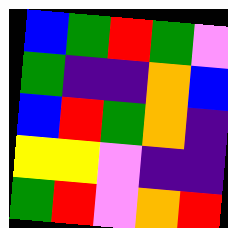[["blue", "green", "red", "green", "violet"], ["green", "indigo", "indigo", "orange", "blue"], ["blue", "red", "green", "orange", "indigo"], ["yellow", "yellow", "violet", "indigo", "indigo"], ["green", "red", "violet", "orange", "red"]]